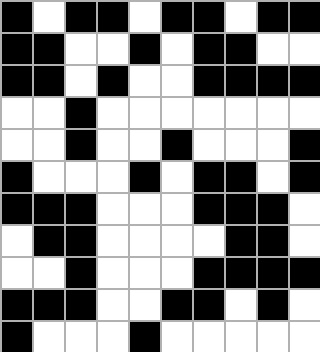[["black", "white", "black", "black", "white", "black", "black", "white", "black", "black"], ["black", "black", "white", "white", "black", "white", "black", "black", "white", "white"], ["black", "black", "white", "black", "white", "white", "black", "black", "black", "black"], ["white", "white", "black", "white", "white", "white", "white", "white", "white", "white"], ["white", "white", "black", "white", "white", "black", "white", "white", "white", "black"], ["black", "white", "white", "white", "black", "white", "black", "black", "white", "black"], ["black", "black", "black", "white", "white", "white", "black", "black", "black", "white"], ["white", "black", "black", "white", "white", "white", "white", "black", "black", "white"], ["white", "white", "black", "white", "white", "white", "black", "black", "black", "black"], ["black", "black", "black", "white", "white", "black", "black", "white", "black", "white"], ["black", "white", "white", "white", "black", "white", "white", "white", "white", "white"]]